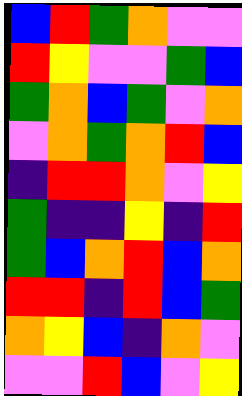[["blue", "red", "green", "orange", "violet", "violet"], ["red", "yellow", "violet", "violet", "green", "blue"], ["green", "orange", "blue", "green", "violet", "orange"], ["violet", "orange", "green", "orange", "red", "blue"], ["indigo", "red", "red", "orange", "violet", "yellow"], ["green", "indigo", "indigo", "yellow", "indigo", "red"], ["green", "blue", "orange", "red", "blue", "orange"], ["red", "red", "indigo", "red", "blue", "green"], ["orange", "yellow", "blue", "indigo", "orange", "violet"], ["violet", "violet", "red", "blue", "violet", "yellow"]]